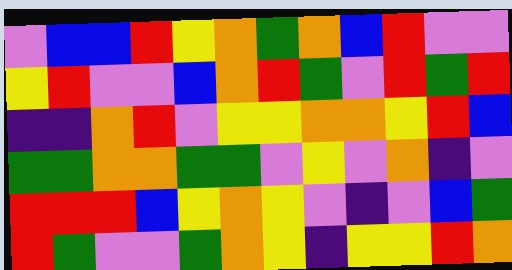[["violet", "blue", "blue", "red", "yellow", "orange", "green", "orange", "blue", "red", "violet", "violet"], ["yellow", "red", "violet", "violet", "blue", "orange", "red", "green", "violet", "red", "green", "red"], ["indigo", "indigo", "orange", "red", "violet", "yellow", "yellow", "orange", "orange", "yellow", "red", "blue"], ["green", "green", "orange", "orange", "green", "green", "violet", "yellow", "violet", "orange", "indigo", "violet"], ["red", "red", "red", "blue", "yellow", "orange", "yellow", "violet", "indigo", "violet", "blue", "green"], ["red", "green", "violet", "violet", "green", "orange", "yellow", "indigo", "yellow", "yellow", "red", "orange"]]